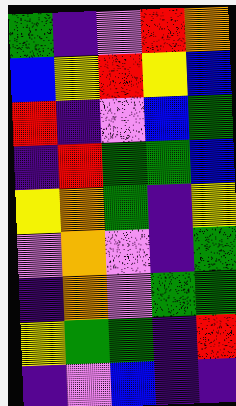[["green", "indigo", "violet", "red", "orange"], ["blue", "yellow", "red", "yellow", "blue"], ["red", "indigo", "violet", "blue", "green"], ["indigo", "red", "green", "green", "blue"], ["yellow", "orange", "green", "indigo", "yellow"], ["violet", "orange", "violet", "indigo", "green"], ["indigo", "orange", "violet", "green", "green"], ["yellow", "green", "green", "indigo", "red"], ["indigo", "violet", "blue", "indigo", "indigo"]]